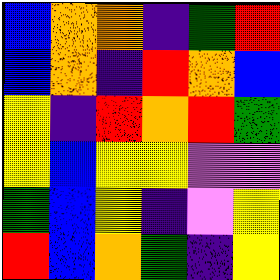[["blue", "orange", "orange", "indigo", "green", "red"], ["blue", "orange", "indigo", "red", "orange", "blue"], ["yellow", "indigo", "red", "orange", "red", "green"], ["yellow", "blue", "yellow", "yellow", "violet", "violet"], ["green", "blue", "yellow", "indigo", "violet", "yellow"], ["red", "blue", "orange", "green", "indigo", "yellow"]]